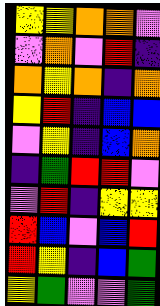[["yellow", "yellow", "orange", "orange", "violet"], ["violet", "orange", "violet", "red", "indigo"], ["orange", "yellow", "orange", "indigo", "orange"], ["yellow", "red", "indigo", "blue", "blue"], ["violet", "yellow", "indigo", "blue", "orange"], ["indigo", "green", "red", "red", "violet"], ["violet", "red", "indigo", "yellow", "yellow"], ["red", "blue", "violet", "blue", "red"], ["red", "yellow", "indigo", "blue", "green"], ["yellow", "green", "violet", "violet", "green"]]